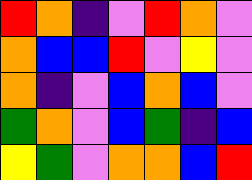[["red", "orange", "indigo", "violet", "red", "orange", "violet"], ["orange", "blue", "blue", "red", "violet", "yellow", "violet"], ["orange", "indigo", "violet", "blue", "orange", "blue", "violet"], ["green", "orange", "violet", "blue", "green", "indigo", "blue"], ["yellow", "green", "violet", "orange", "orange", "blue", "red"]]